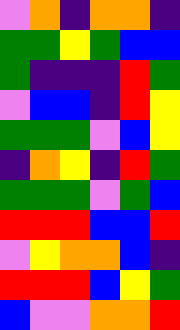[["violet", "orange", "indigo", "orange", "orange", "indigo"], ["green", "green", "yellow", "green", "blue", "blue"], ["green", "indigo", "indigo", "indigo", "red", "green"], ["violet", "blue", "blue", "indigo", "red", "yellow"], ["green", "green", "green", "violet", "blue", "yellow"], ["indigo", "orange", "yellow", "indigo", "red", "green"], ["green", "green", "green", "violet", "green", "blue"], ["red", "red", "red", "blue", "blue", "red"], ["violet", "yellow", "orange", "orange", "blue", "indigo"], ["red", "red", "red", "blue", "yellow", "green"], ["blue", "violet", "violet", "orange", "orange", "red"]]